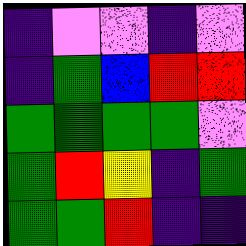[["indigo", "violet", "violet", "indigo", "violet"], ["indigo", "green", "blue", "red", "red"], ["green", "green", "green", "green", "violet"], ["green", "red", "yellow", "indigo", "green"], ["green", "green", "red", "indigo", "indigo"]]